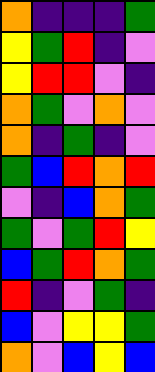[["orange", "indigo", "indigo", "indigo", "green"], ["yellow", "green", "red", "indigo", "violet"], ["yellow", "red", "red", "violet", "indigo"], ["orange", "green", "violet", "orange", "violet"], ["orange", "indigo", "green", "indigo", "violet"], ["green", "blue", "red", "orange", "red"], ["violet", "indigo", "blue", "orange", "green"], ["green", "violet", "green", "red", "yellow"], ["blue", "green", "red", "orange", "green"], ["red", "indigo", "violet", "green", "indigo"], ["blue", "violet", "yellow", "yellow", "green"], ["orange", "violet", "blue", "yellow", "blue"]]